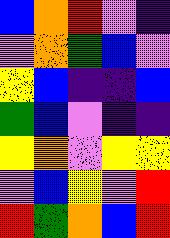[["blue", "orange", "red", "violet", "indigo"], ["violet", "orange", "green", "blue", "violet"], ["yellow", "blue", "indigo", "indigo", "blue"], ["green", "blue", "violet", "indigo", "indigo"], ["yellow", "orange", "violet", "yellow", "yellow"], ["violet", "blue", "yellow", "violet", "red"], ["red", "green", "orange", "blue", "red"]]